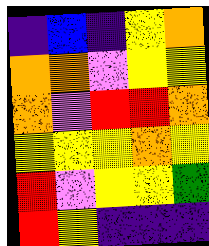[["indigo", "blue", "indigo", "yellow", "orange"], ["orange", "orange", "violet", "yellow", "yellow"], ["orange", "violet", "red", "red", "orange"], ["yellow", "yellow", "yellow", "orange", "yellow"], ["red", "violet", "yellow", "yellow", "green"], ["red", "yellow", "indigo", "indigo", "indigo"]]